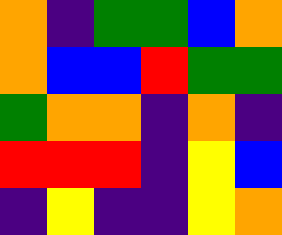[["orange", "indigo", "green", "green", "blue", "orange"], ["orange", "blue", "blue", "red", "green", "green"], ["green", "orange", "orange", "indigo", "orange", "indigo"], ["red", "red", "red", "indigo", "yellow", "blue"], ["indigo", "yellow", "indigo", "indigo", "yellow", "orange"]]